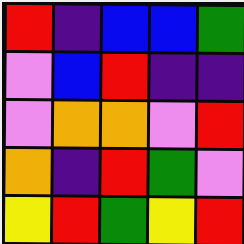[["red", "indigo", "blue", "blue", "green"], ["violet", "blue", "red", "indigo", "indigo"], ["violet", "orange", "orange", "violet", "red"], ["orange", "indigo", "red", "green", "violet"], ["yellow", "red", "green", "yellow", "red"]]